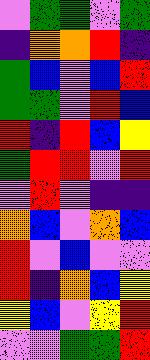[["violet", "green", "green", "violet", "green"], ["indigo", "orange", "orange", "red", "indigo"], ["green", "blue", "violet", "blue", "red"], ["green", "green", "violet", "red", "blue"], ["red", "indigo", "red", "blue", "yellow"], ["green", "red", "red", "violet", "red"], ["violet", "red", "violet", "indigo", "indigo"], ["orange", "blue", "violet", "orange", "blue"], ["red", "violet", "blue", "violet", "violet"], ["red", "indigo", "orange", "blue", "yellow"], ["yellow", "blue", "violet", "yellow", "red"], ["violet", "violet", "green", "green", "red"]]